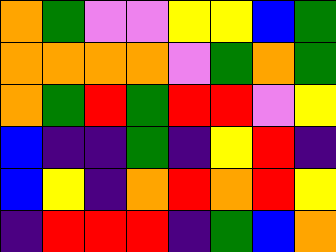[["orange", "green", "violet", "violet", "yellow", "yellow", "blue", "green"], ["orange", "orange", "orange", "orange", "violet", "green", "orange", "green"], ["orange", "green", "red", "green", "red", "red", "violet", "yellow"], ["blue", "indigo", "indigo", "green", "indigo", "yellow", "red", "indigo"], ["blue", "yellow", "indigo", "orange", "red", "orange", "red", "yellow"], ["indigo", "red", "red", "red", "indigo", "green", "blue", "orange"]]